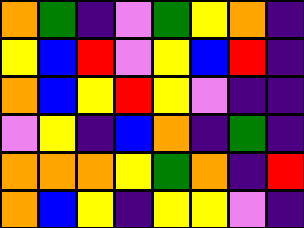[["orange", "green", "indigo", "violet", "green", "yellow", "orange", "indigo"], ["yellow", "blue", "red", "violet", "yellow", "blue", "red", "indigo"], ["orange", "blue", "yellow", "red", "yellow", "violet", "indigo", "indigo"], ["violet", "yellow", "indigo", "blue", "orange", "indigo", "green", "indigo"], ["orange", "orange", "orange", "yellow", "green", "orange", "indigo", "red"], ["orange", "blue", "yellow", "indigo", "yellow", "yellow", "violet", "indigo"]]